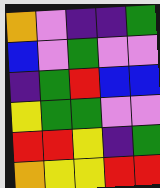[["orange", "violet", "indigo", "indigo", "green"], ["blue", "violet", "green", "violet", "violet"], ["indigo", "green", "red", "blue", "blue"], ["yellow", "green", "green", "violet", "violet"], ["red", "red", "yellow", "indigo", "green"], ["orange", "yellow", "yellow", "red", "red"]]